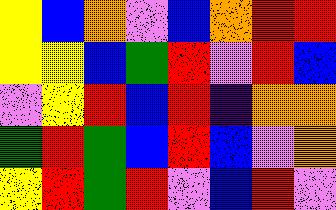[["yellow", "blue", "orange", "violet", "blue", "orange", "red", "red"], ["yellow", "yellow", "blue", "green", "red", "violet", "red", "blue"], ["violet", "yellow", "red", "blue", "red", "indigo", "orange", "orange"], ["green", "red", "green", "blue", "red", "blue", "violet", "orange"], ["yellow", "red", "green", "red", "violet", "blue", "red", "violet"]]